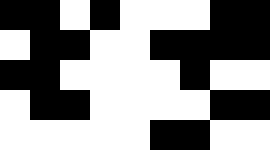[["black", "black", "white", "black", "white", "white", "white", "black", "black"], ["white", "black", "black", "white", "white", "black", "black", "black", "black"], ["black", "black", "white", "white", "white", "white", "black", "white", "white"], ["white", "black", "black", "white", "white", "white", "white", "black", "black"], ["white", "white", "white", "white", "white", "black", "black", "white", "white"]]